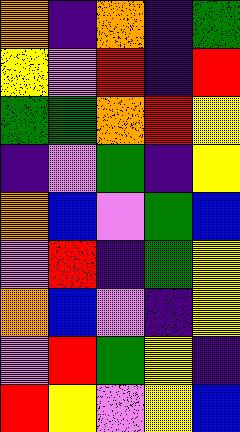[["orange", "indigo", "orange", "indigo", "green"], ["yellow", "violet", "red", "indigo", "red"], ["green", "green", "orange", "red", "yellow"], ["indigo", "violet", "green", "indigo", "yellow"], ["orange", "blue", "violet", "green", "blue"], ["violet", "red", "indigo", "green", "yellow"], ["orange", "blue", "violet", "indigo", "yellow"], ["violet", "red", "green", "yellow", "indigo"], ["red", "yellow", "violet", "yellow", "blue"]]